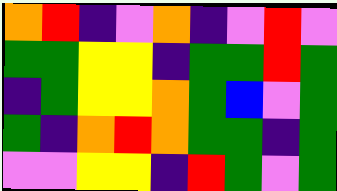[["orange", "red", "indigo", "violet", "orange", "indigo", "violet", "red", "violet"], ["green", "green", "yellow", "yellow", "indigo", "green", "green", "red", "green"], ["indigo", "green", "yellow", "yellow", "orange", "green", "blue", "violet", "green"], ["green", "indigo", "orange", "red", "orange", "green", "green", "indigo", "green"], ["violet", "violet", "yellow", "yellow", "indigo", "red", "green", "violet", "green"]]